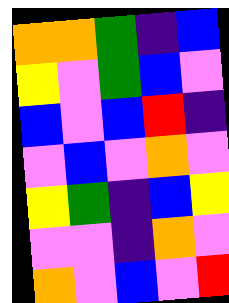[["orange", "orange", "green", "indigo", "blue"], ["yellow", "violet", "green", "blue", "violet"], ["blue", "violet", "blue", "red", "indigo"], ["violet", "blue", "violet", "orange", "violet"], ["yellow", "green", "indigo", "blue", "yellow"], ["violet", "violet", "indigo", "orange", "violet"], ["orange", "violet", "blue", "violet", "red"]]